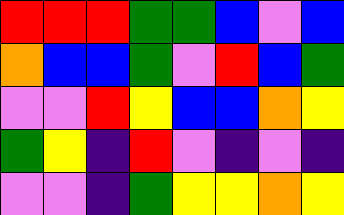[["red", "red", "red", "green", "green", "blue", "violet", "blue"], ["orange", "blue", "blue", "green", "violet", "red", "blue", "green"], ["violet", "violet", "red", "yellow", "blue", "blue", "orange", "yellow"], ["green", "yellow", "indigo", "red", "violet", "indigo", "violet", "indigo"], ["violet", "violet", "indigo", "green", "yellow", "yellow", "orange", "yellow"]]